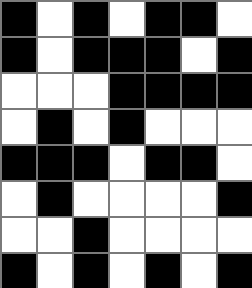[["black", "white", "black", "white", "black", "black", "white"], ["black", "white", "black", "black", "black", "white", "black"], ["white", "white", "white", "black", "black", "black", "black"], ["white", "black", "white", "black", "white", "white", "white"], ["black", "black", "black", "white", "black", "black", "white"], ["white", "black", "white", "white", "white", "white", "black"], ["white", "white", "black", "white", "white", "white", "white"], ["black", "white", "black", "white", "black", "white", "black"]]